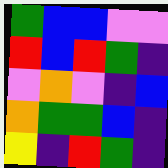[["green", "blue", "blue", "violet", "violet"], ["red", "blue", "red", "green", "indigo"], ["violet", "orange", "violet", "indigo", "blue"], ["orange", "green", "green", "blue", "indigo"], ["yellow", "indigo", "red", "green", "indigo"]]